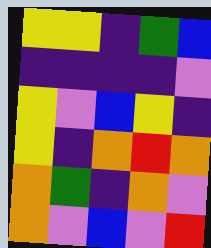[["yellow", "yellow", "indigo", "green", "blue"], ["indigo", "indigo", "indigo", "indigo", "violet"], ["yellow", "violet", "blue", "yellow", "indigo"], ["yellow", "indigo", "orange", "red", "orange"], ["orange", "green", "indigo", "orange", "violet"], ["orange", "violet", "blue", "violet", "red"]]